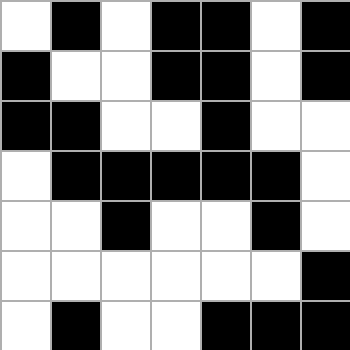[["white", "black", "white", "black", "black", "white", "black"], ["black", "white", "white", "black", "black", "white", "black"], ["black", "black", "white", "white", "black", "white", "white"], ["white", "black", "black", "black", "black", "black", "white"], ["white", "white", "black", "white", "white", "black", "white"], ["white", "white", "white", "white", "white", "white", "black"], ["white", "black", "white", "white", "black", "black", "black"]]